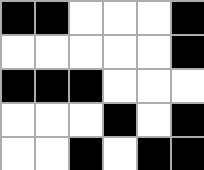[["black", "black", "white", "white", "white", "black"], ["white", "white", "white", "white", "white", "black"], ["black", "black", "black", "white", "white", "white"], ["white", "white", "white", "black", "white", "black"], ["white", "white", "black", "white", "black", "black"]]